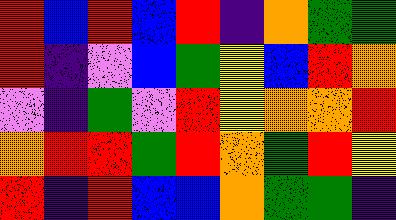[["red", "blue", "red", "blue", "red", "indigo", "orange", "green", "green"], ["red", "indigo", "violet", "blue", "green", "yellow", "blue", "red", "orange"], ["violet", "indigo", "green", "violet", "red", "yellow", "orange", "orange", "red"], ["orange", "red", "red", "green", "red", "orange", "green", "red", "yellow"], ["red", "indigo", "red", "blue", "blue", "orange", "green", "green", "indigo"]]